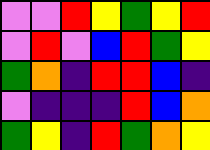[["violet", "violet", "red", "yellow", "green", "yellow", "red"], ["violet", "red", "violet", "blue", "red", "green", "yellow"], ["green", "orange", "indigo", "red", "red", "blue", "indigo"], ["violet", "indigo", "indigo", "indigo", "red", "blue", "orange"], ["green", "yellow", "indigo", "red", "green", "orange", "yellow"]]